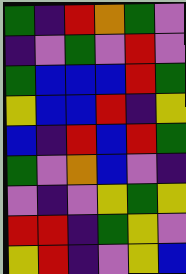[["green", "indigo", "red", "orange", "green", "violet"], ["indigo", "violet", "green", "violet", "red", "violet"], ["green", "blue", "blue", "blue", "red", "green"], ["yellow", "blue", "blue", "red", "indigo", "yellow"], ["blue", "indigo", "red", "blue", "red", "green"], ["green", "violet", "orange", "blue", "violet", "indigo"], ["violet", "indigo", "violet", "yellow", "green", "yellow"], ["red", "red", "indigo", "green", "yellow", "violet"], ["yellow", "red", "indigo", "violet", "yellow", "blue"]]